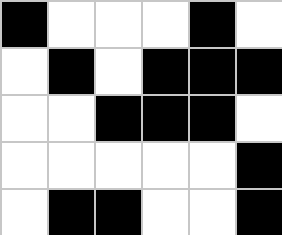[["black", "white", "white", "white", "black", "white"], ["white", "black", "white", "black", "black", "black"], ["white", "white", "black", "black", "black", "white"], ["white", "white", "white", "white", "white", "black"], ["white", "black", "black", "white", "white", "black"]]